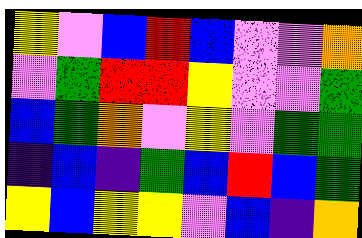[["yellow", "violet", "blue", "red", "blue", "violet", "violet", "orange"], ["violet", "green", "red", "red", "yellow", "violet", "violet", "green"], ["blue", "green", "orange", "violet", "yellow", "violet", "green", "green"], ["indigo", "blue", "indigo", "green", "blue", "red", "blue", "green"], ["yellow", "blue", "yellow", "yellow", "violet", "blue", "indigo", "orange"]]